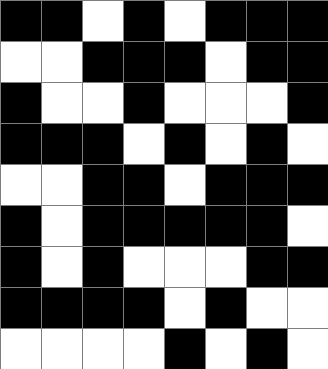[["black", "black", "white", "black", "white", "black", "black", "black"], ["white", "white", "black", "black", "black", "white", "black", "black"], ["black", "white", "white", "black", "white", "white", "white", "black"], ["black", "black", "black", "white", "black", "white", "black", "white"], ["white", "white", "black", "black", "white", "black", "black", "black"], ["black", "white", "black", "black", "black", "black", "black", "white"], ["black", "white", "black", "white", "white", "white", "black", "black"], ["black", "black", "black", "black", "white", "black", "white", "white"], ["white", "white", "white", "white", "black", "white", "black", "white"]]